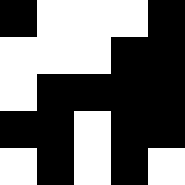[["black", "white", "white", "white", "black"], ["white", "white", "white", "black", "black"], ["white", "black", "black", "black", "black"], ["black", "black", "white", "black", "black"], ["white", "black", "white", "black", "white"]]